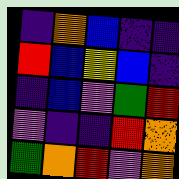[["indigo", "orange", "blue", "indigo", "indigo"], ["red", "blue", "yellow", "blue", "indigo"], ["indigo", "blue", "violet", "green", "red"], ["violet", "indigo", "indigo", "red", "orange"], ["green", "orange", "red", "violet", "orange"]]